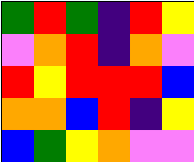[["green", "red", "green", "indigo", "red", "yellow"], ["violet", "orange", "red", "indigo", "orange", "violet"], ["red", "yellow", "red", "red", "red", "blue"], ["orange", "orange", "blue", "red", "indigo", "yellow"], ["blue", "green", "yellow", "orange", "violet", "violet"]]